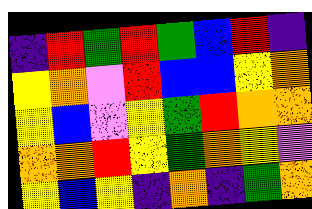[["indigo", "red", "green", "red", "green", "blue", "red", "indigo"], ["yellow", "orange", "violet", "red", "blue", "blue", "yellow", "orange"], ["yellow", "blue", "violet", "yellow", "green", "red", "orange", "orange"], ["orange", "orange", "red", "yellow", "green", "orange", "yellow", "violet"], ["yellow", "blue", "yellow", "indigo", "orange", "indigo", "green", "orange"]]